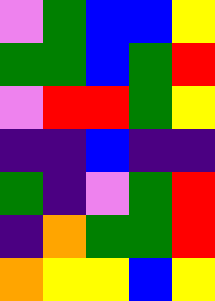[["violet", "green", "blue", "blue", "yellow"], ["green", "green", "blue", "green", "red"], ["violet", "red", "red", "green", "yellow"], ["indigo", "indigo", "blue", "indigo", "indigo"], ["green", "indigo", "violet", "green", "red"], ["indigo", "orange", "green", "green", "red"], ["orange", "yellow", "yellow", "blue", "yellow"]]